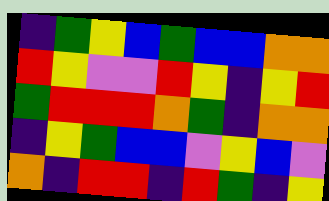[["indigo", "green", "yellow", "blue", "green", "blue", "blue", "orange", "orange"], ["red", "yellow", "violet", "violet", "red", "yellow", "indigo", "yellow", "red"], ["green", "red", "red", "red", "orange", "green", "indigo", "orange", "orange"], ["indigo", "yellow", "green", "blue", "blue", "violet", "yellow", "blue", "violet"], ["orange", "indigo", "red", "red", "indigo", "red", "green", "indigo", "yellow"]]